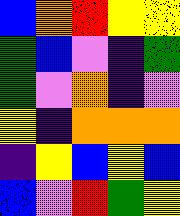[["blue", "orange", "red", "yellow", "yellow"], ["green", "blue", "violet", "indigo", "green"], ["green", "violet", "orange", "indigo", "violet"], ["yellow", "indigo", "orange", "orange", "orange"], ["indigo", "yellow", "blue", "yellow", "blue"], ["blue", "violet", "red", "green", "yellow"]]